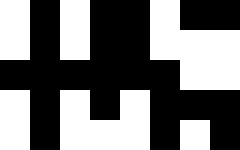[["white", "black", "white", "black", "black", "white", "black", "black"], ["white", "black", "white", "black", "black", "white", "white", "white"], ["black", "black", "black", "black", "black", "black", "white", "white"], ["white", "black", "white", "black", "white", "black", "black", "black"], ["white", "black", "white", "white", "white", "black", "white", "black"]]